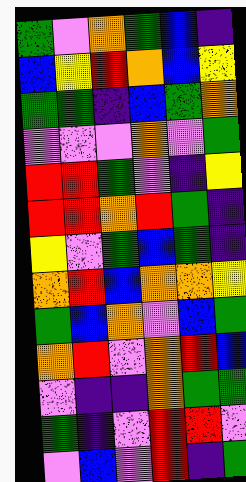[["green", "violet", "orange", "green", "blue", "indigo"], ["blue", "yellow", "red", "orange", "blue", "yellow"], ["green", "green", "indigo", "blue", "green", "orange"], ["violet", "violet", "violet", "orange", "violet", "green"], ["red", "red", "green", "violet", "indigo", "yellow"], ["red", "red", "orange", "red", "green", "indigo"], ["yellow", "violet", "green", "blue", "green", "indigo"], ["orange", "red", "blue", "orange", "orange", "yellow"], ["green", "blue", "orange", "violet", "blue", "green"], ["orange", "red", "violet", "orange", "red", "blue"], ["violet", "indigo", "indigo", "orange", "green", "green"], ["green", "indigo", "violet", "red", "red", "violet"], ["violet", "blue", "violet", "red", "indigo", "green"]]